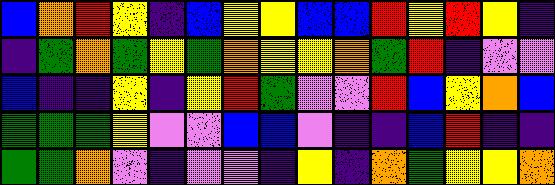[["blue", "orange", "red", "yellow", "indigo", "blue", "yellow", "yellow", "blue", "blue", "red", "yellow", "red", "yellow", "indigo"], ["indigo", "green", "orange", "green", "yellow", "green", "orange", "yellow", "yellow", "orange", "green", "red", "indigo", "violet", "violet"], ["blue", "indigo", "indigo", "yellow", "indigo", "yellow", "red", "green", "violet", "violet", "red", "blue", "yellow", "orange", "blue"], ["green", "green", "green", "yellow", "violet", "violet", "blue", "blue", "violet", "indigo", "indigo", "blue", "red", "indigo", "indigo"], ["green", "green", "orange", "violet", "indigo", "violet", "violet", "indigo", "yellow", "indigo", "orange", "green", "yellow", "yellow", "orange"]]